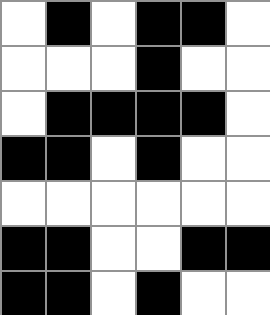[["white", "black", "white", "black", "black", "white"], ["white", "white", "white", "black", "white", "white"], ["white", "black", "black", "black", "black", "white"], ["black", "black", "white", "black", "white", "white"], ["white", "white", "white", "white", "white", "white"], ["black", "black", "white", "white", "black", "black"], ["black", "black", "white", "black", "white", "white"]]